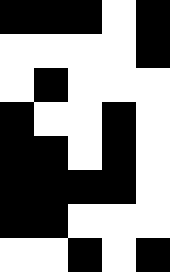[["black", "black", "black", "white", "black"], ["white", "white", "white", "white", "black"], ["white", "black", "white", "white", "white"], ["black", "white", "white", "black", "white"], ["black", "black", "white", "black", "white"], ["black", "black", "black", "black", "white"], ["black", "black", "white", "white", "white"], ["white", "white", "black", "white", "black"]]